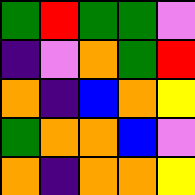[["green", "red", "green", "green", "violet"], ["indigo", "violet", "orange", "green", "red"], ["orange", "indigo", "blue", "orange", "yellow"], ["green", "orange", "orange", "blue", "violet"], ["orange", "indigo", "orange", "orange", "yellow"]]